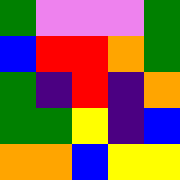[["green", "violet", "violet", "violet", "green"], ["blue", "red", "red", "orange", "green"], ["green", "indigo", "red", "indigo", "orange"], ["green", "green", "yellow", "indigo", "blue"], ["orange", "orange", "blue", "yellow", "yellow"]]